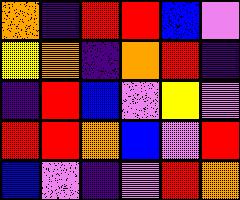[["orange", "indigo", "red", "red", "blue", "violet"], ["yellow", "orange", "indigo", "orange", "red", "indigo"], ["indigo", "red", "blue", "violet", "yellow", "violet"], ["red", "red", "orange", "blue", "violet", "red"], ["blue", "violet", "indigo", "violet", "red", "orange"]]